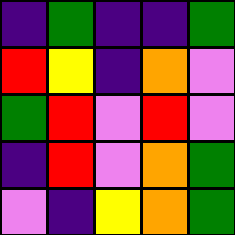[["indigo", "green", "indigo", "indigo", "green"], ["red", "yellow", "indigo", "orange", "violet"], ["green", "red", "violet", "red", "violet"], ["indigo", "red", "violet", "orange", "green"], ["violet", "indigo", "yellow", "orange", "green"]]